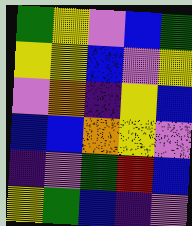[["green", "yellow", "violet", "blue", "green"], ["yellow", "yellow", "blue", "violet", "yellow"], ["violet", "orange", "indigo", "yellow", "blue"], ["blue", "blue", "orange", "yellow", "violet"], ["indigo", "violet", "green", "red", "blue"], ["yellow", "green", "blue", "indigo", "violet"]]